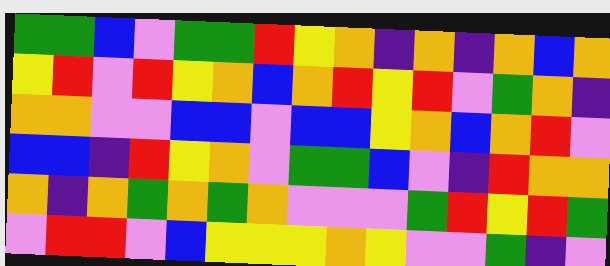[["green", "green", "blue", "violet", "green", "green", "red", "yellow", "orange", "indigo", "orange", "indigo", "orange", "blue", "orange"], ["yellow", "red", "violet", "red", "yellow", "orange", "blue", "orange", "red", "yellow", "red", "violet", "green", "orange", "indigo"], ["orange", "orange", "violet", "violet", "blue", "blue", "violet", "blue", "blue", "yellow", "orange", "blue", "orange", "red", "violet"], ["blue", "blue", "indigo", "red", "yellow", "orange", "violet", "green", "green", "blue", "violet", "indigo", "red", "orange", "orange"], ["orange", "indigo", "orange", "green", "orange", "green", "orange", "violet", "violet", "violet", "green", "red", "yellow", "red", "green"], ["violet", "red", "red", "violet", "blue", "yellow", "yellow", "yellow", "orange", "yellow", "violet", "violet", "green", "indigo", "violet"]]